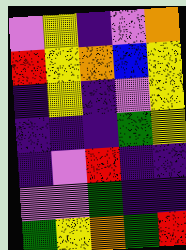[["violet", "yellow", "indigo", "violet", "orange"], ["red", "yellow", "orange", "blue", "yellow"], ["indigo", "yellow", "indigo", "violet", "yellow"], ["indigo", "indigo", "indigo", "green", "yellow"], ["indigo", "violet", "red", "indigo", "indigo"], ["violet", "violet", "green", "indigo", "indigo"], ["green", "yellow", "orange", "green", "red"]]